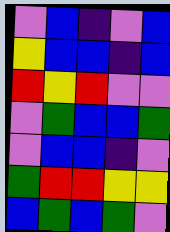[["violet", "blue", "indigo", "violet", "blue"], ["yellow", "blue", "blue", "indigo", "blue"], ["red", "yellow", "red", "violet", "violet"], ["violet", "green", "blue", "blue", "green"], ["violet", "blue", "blue", "indigo", "violet"], ["green", "red", "red", "yellow", "yellow"], ["blue", "green", "blue", "green", "violet"]]